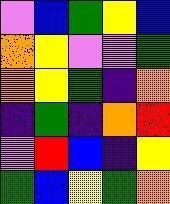[["violet", "blue", "green", "yellow", "blue"], ["orange", "yellow", "violet", "violet", "green"], ["orange", "yellow", "green", "indigo", "orange"], ["indigo", "green", "indigo", "orange", "red"], ["violet", "red", "blue", "indigo", "yellow"], ["green", "blue", "yellow", "green", "orange"]]